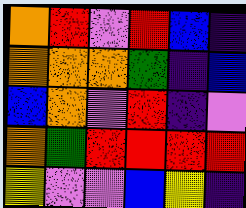[["orange", "red", "violet", "red", "blue", "indigo"], ["orange", "orange", "orange", "green", "indigo", "blue"], ["blue", "orange", "violet", "red", "indigo", "violet"], ["orange", "green", "red", "red", "red", "red"], ["yellow", "violet", "violet", "blue", "yellow", "indigo"]]